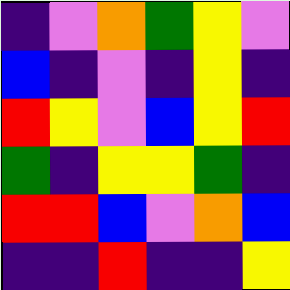[["indigo", "violet", "orange", "green", "yellow", "violet"], ["blue", "indigo", "violet", "indigo", "yellow", "indigo"], ["red", "yellow", "violet", "blue", "yellow", "red"], ["green", "indigo", "yellow", "yellow", "green", "indigo"], ["red", "red", "blue", "violet", "orange", "blue"], ["indigo", "indigo", "red", "indigo", "indigo", "yellow"]]